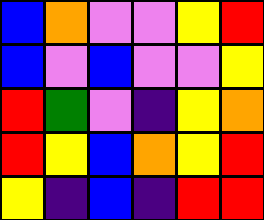[["blue", "orange", "violet", "violet", "yellow", "red"], ["blue", "violet", "blue", "violet", "violet", "yellow"], ["red", "green", "violet", "indigo", "yellow", "orange"], ["red", "yellow", "blue", "orange", "yellow", "red"], ["yellow", "indigo", "blue", "indigo", "red", "red"]]